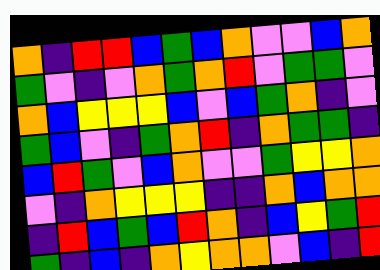[["orange", "indigo", "red", "red", "blue", "green", "blue", "orange", "violet", "violet", "blue", "orange"], ["green", "violet", "indigo", "violet", "orange", "green", "orange", "red", "violet", "green", "green", "violet"], ["orange", "blue", "yellow", "yellow", "yellow", "blue", "violet", "blue", "green", "orange", "indigo", "violet"], ["green", "blue", "violet", "indigo", "green", "orange", "red", "indigo", "orange", "green", "green", "indigo"], ["blue", "red", "green", "violet", "blue", "orange", "violet", "violet", "green", "yellow", "yellow", "orange"], ["violet", "indigo", "orange", "yellow", "yellow", "yellow", "indigo", "indigo", "orange", "blue", "orange", "orange"], ["indigo", "red", "blue", "green", "blue", "red", "orange", "indigo", "blue", "yellow", "green", "red"], ["green", "indigo", "blue", "indigo", "orange", "yellow", "orange", "orange", "violet", "blue", "indigo", "red"]]